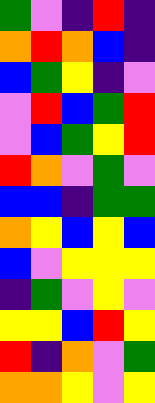[["green", "violet", "indigo", "red", "indigo"], ["orange", "red", "orange", "blue", "indigo"], ["blue", "green", "yellow", "indigo", "violet"], ["violet", "red", "blue", "green", "red"], ["violet", "blue", "green", "yellow", "red"], ["red", "orange", "violet", "green", "violet"], ["blue", "blue", "indigo", "green", "green"], ["orange", "yellow", "blue", "yellow", "blue"], ["blue", "violet", "yellow", "yellow", "yellow"], ["indigo", "green", "violet", "yellow", "violet"], ["yellow", "yellow", "blue", "red", "yellow"], ["red", "indigo", "orange", "violet", "green"], ["orange", "orange", "yellow", "violet", "yellow"]]